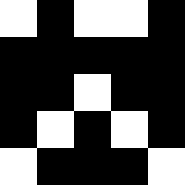[["white", "black", "white", "white", "black"], ["black", "black", "black", "black", "black"], ["black", "black", "white", "black", "black"], ["black", "white", "black", "white", "black"], ["white", "black", "black", "black", "white"]]